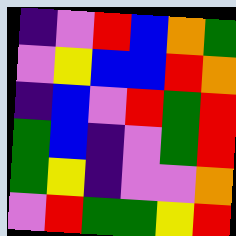[["indigo", "violet", "red", "blue", "orange", "green"], ["violet", "yellow", "blue", "blue", "red", "orange"], ["indigo", "blue", "violet", "red", "green", "red"], ["green", "blue", "indigo", "violet", "green", "red"], ["green", "yellow", "indigo", "violet", "violet", "orange"], ["violet", "red", "green", "green", "yellow", "red"]]